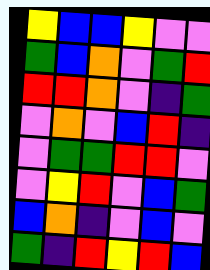[["yellow", "blue", "blue", "yellow", "violet", "violet"], ["green", "blue", "orange", "violet", "green", "red"], ["red", "red", "orange", "violet", "indigo", "green"], ["violet", "orange", "violet", "blue", "red", "indigo"], ["violet", "green", "green", "red", "red", "violet"], ["violet", "yellow", "red", "violet", "blue", "green"], ["blue", "orange", "indigo", "violet", "blue", "violet"], ["green", "indigo", "red", "yellow", "red", "blue"]]